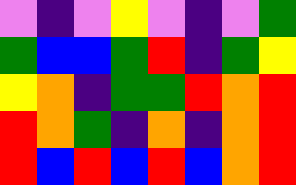[["violet", "indigo", "violet", "yellow", "violet", "indigo", "violet", "green"], ["green", "blue", "blue", "green", "red", "indigo", "green", "yellow"], ["yellow", "orange", "indigo", "green", "green", "red", "orange", "red"], ["red", "orange", "green", "indigo", "orange", "indigo", "orange", "red"], ["red", "blue", "red", "blue", "red", "blue", "orange", "red"]]